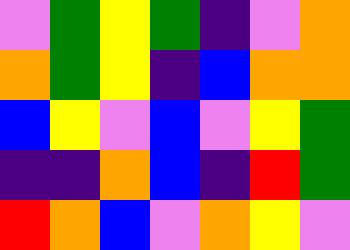[["violet", "green", "yellow", "green", "indigo", "violet", "orange"], ["orange", "green", "yellow", "indigo", "blue", "orange", "orange"], ["blue", "yellow", "violet", "blue", "violet", "yellow", "green"], ["indigo", "indigo", "orange", "blue", "indigo", "red", "green"], ["red", "orange", "blue", "violet", "orange", "yellow", "violet"]]